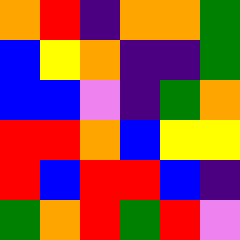[["orange", "red", "indigo", "orange", "orange", "green"], ["blue", "yellow", "orange", "indigo", "indigo", "green"], ["blue", "blue", "violet", "indigo", "green", "orange"], ["red", "red", "orange", "blue", "yellow", "yellow"], ["red", "blue", "red", "red", "blue", "indigo"], ["green", "orange", "red", "green", "red", "violet"]]